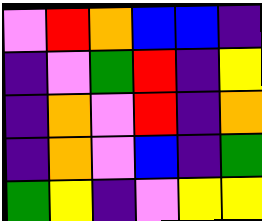[["violet", "red", "orange", "blue", "blue", "indigo"], ["indigo", "violet", "green", "red", "indigo", "yellow"], ["indigo", "orange", "violet", "red", "indigo", "orange"], ["indigo", "orange", "violet", "blue", "indigo", "green"], ["green", "yellow", "indigo", "violet", "yellow", "yellow"]]